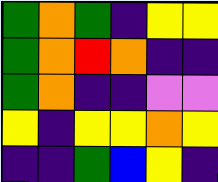[["green", "orange", "green", "indigo", "yellow", "yellow"], ["green", "orange", "red", "orange", "indigo", "indigo"], ["green", "orange", "indigo", "indigo", "violet", "violet"], ["yellow", "indigo", "yellow", "yellow", "orange", "yellow"], ["indigo", "indigo", "green", "blue", "yellow", "indigo"]]